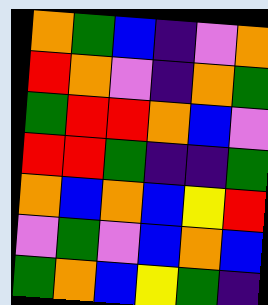[["orange", "green", "blue", "indigo", "violet", "orange"], ["red", "orange", "violet", "indigo", "orange", "green"], ["green", "red", "red", "orange", "blue", "violet"], ["red", "red", "green", "indigo", "indigo", "green"], ["orange", "blue", "orange", "blue", "yellow", "red"], ["violet", "green", "violet", "blue", "orange", "blue"], ["green", "orange", "blue", "yellow", "green", "indigo"]]